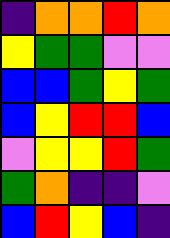[["indigo", "orange", "orange", "red", "orange"], ["yellow", "green", "green", "violet", "violet"], ["blue", "blue", "green", "yellow", "green"], ["blue", "yellow", "red", "red", "blue"], ["violet", "yellow", "yellow", "red", "green"], ["green", "orange", "indigo", "indigo", "violet"], ["blue", "red", "yellow", "blue", "indigo"]]